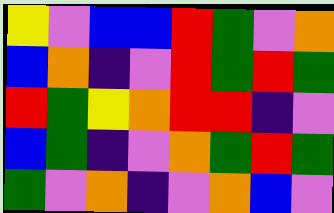[["yellow", "violet", "blue", "blue", "red", "green", "violet", "orange"], ["blue", "orange", "indigo", "violet", "red", "green", "red", "green"], ["red", "green", "yellow", "orange", "red", "red", "indigo", "violet"], ["blue", "green", "indigo", "violet", "orange", "green", "red", "green"], ["green", "violet", "orange", "indigo", "violet", "orange", "blue", "violet"]]